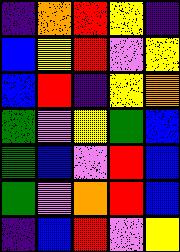[["indigo", "orange", "red", "yellow", "indigo"], ["blue", "yellow", "red", "violet", "yellow"], ["blue", "red", "indigo", "yellow", "orange"], ["green", "violet", "yellow", "green", "blue"], ["green", "blue", "violet", "red", "blue"], ["green", "violet", "orange", "red", "blue"], ["indigo", "blue", "red", "violet", "yellow"]]